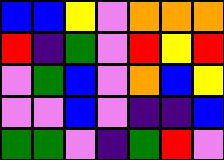[["blue", "blue", "yellow", "violet", "orange", "orange", "orange"], ["red", "indigo", "green", "violet", "red", "yellow", "red"], ["violet", "green", "blue", "violet", "orange", "blue", "yellow"], ["violet", "violet", "blue", "violet", "indigo", "indigo", "blue"], ["green", "green", "violet", "indigo", "green", "red", "violet"]]